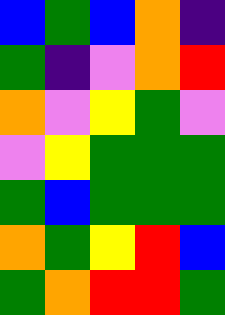[["blue", "green", "blue", "orange", "indigo"], ["green", "indigo", "violet", "orange", "red"], ["orange", "violet", "yellow", "green", "violet"], ["violet", "yellow", "green", "green", "green"], ["green", "blue", "green", "green", "green"], ["orange", "green", "yellow", "red", "blue"], ["green", "orange", "red", "red", "green"]]